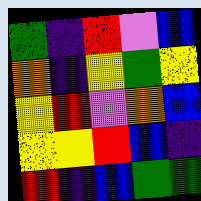[["green", "indigo", "red", "violet", "blue"], ["orange", "indigo", "yellow", "green", "yellow"], ["yellow", "red", "violet", "orange", "blue"], ["yellow", "yellow", "red", "blue", "indigo"], ["red", "indigo", "blue", "green", "green"]]